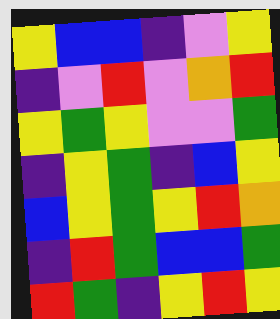[["yellow", "blue", "blue", "indigo", "violet", "yellow"], ["indigo", "violet", "red", "violet", "orange", "red"], ["yellow", "green", "yellow", "violet", "violet", "green"], ["indigo", "yellow", "green", "indigo", "blue", "yellow"], ["blue", "yellow", "green", "yellow", "red", "orange"], ["indigo", "red", "green", "blue", "blue", "green"], ["red", "green", "indigo", "yellow", "red", "yellow"]]